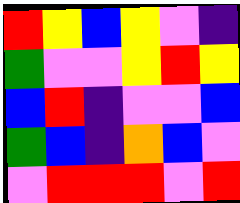[["red", "yellow", "blue", "yellow", "violet", "indigo"], ["green", "violet", "violet", "yellow", "red", "yellow"], ["blue", "red", "indigo", "violet", "violet", "blue"], ["green", "blue", "indigo", "orange", "blue", "violet"], ["violet", "red", "red", "red", "violet", "red"]]